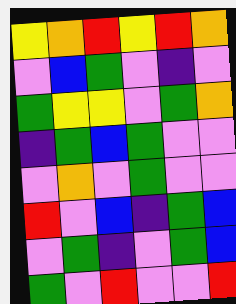[["yellow", "orange", "red", "yellow", "red", "orange"], ["violet", "blue", "green", "violet", "indigo", "violet"], ["green", "yellow", "yellow", "violet", "green", "orange"], ["indigo", "green", "blue", "green", "violet", "violet"], ["violet", "orange", "violet", "green", "violet", "violet"], ["red", "violet", "blue", "indigo", "green", "blue"], ["violet", "green", "indigo", "violet", "green", "blue"], ["green", "violet", "red", "violet", "violet", "red"]]